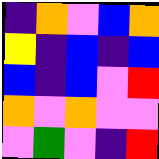[["indigo", "orange", "violet", "blue", "orange"], ["yellow", "indigo", "blue", "indigo", "blue"], ["blue", "indigo", "blue", "violet", "red"], ["orange", "violet", "orange", "violet", "violet"], ["violet", "green", "violet", "indigo", "red"]]